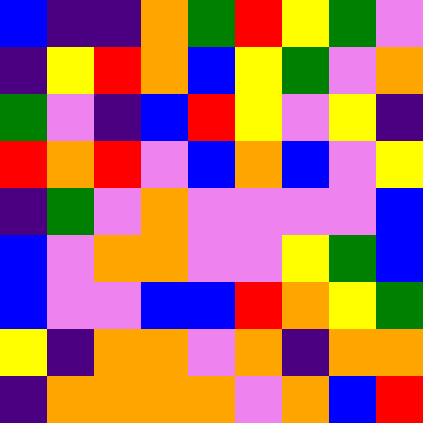[["blue", "indigo", "indigo", "orange", "green", "red", "yellow", "green", "violet"], ["indigo", "yellow", "red", "orange", "blue", "yellow", "green", "violet", "orange"], ["green", "violet", "indigo", "blue", "red", "yellow", "violet", "yellow", "indigo"], ["red", "orange", "red", "violet", "blue", "orange", "blue", "violet", "yellow"], ["indigo", "green", "violet", "orange", "violet", "violet", "violet", "violet", "blue"], ["blue", "violet", "orange", "orange", "violet", "violet", "yellow", "green", "blue"], ["blue", "violet", "violet", "blue", "blue", "red", "orange", "yellow", "green"], ["yellow", "indigo", "orange", "orange", "violet", "orange", "indigo", "orange", "orange"], ["indigo", "orange", "orange", "orange", "orange", "violet", "orange", "blue", "red"]]